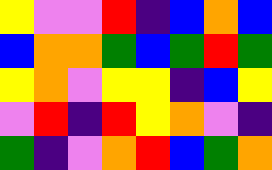[["yellow", "violet", "violet", "red", "indigo", "blue", "orange", "blue"], ["blue", "orange", "orange", "green", "blue", "green", "red", "green"], ["yellow", "orange", "violet", "yellow", "yellow", "indigo", "blue", "yellow"], ["violet", "red", "indigo", "red", "yellow", "orange", "violet", "indigo"], ["green", "indigo", "violet", "orange", "red", "blue", "green", "orange"]]